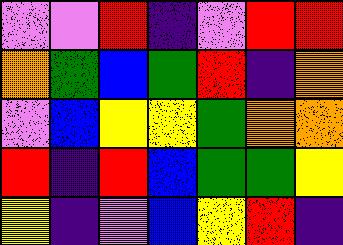[["violet", "violet", "red", "indigo", "violet", "red", "red"], ["orange", "green", "blue", "green", "red", "indigo", "orange"], ["violet", "blue", "yellow", "yellow", "green", "orange", "orange"], ["red", "indigo", "red", "blue", "green", "green", "yellow"], ["yellow", "indigo", "violet", "blue", "yellow", "red", "indigo"]]